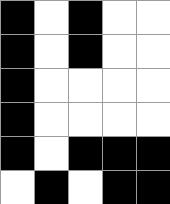[["black", "white", "black", "white", "white"], ["black", "white", "black", "white", "white"], ["black", "white", "white", "white", "white"], ["black", "white", "white", "white", "white"], ["black", "white", "black", "black", "black"], ["white", "black", "white", "black", "black"]]